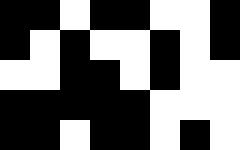[["black", "black", "white", "black", "black", "white", "white", "black"], ["black", "white", "black", "white", "white", "black", "white", "black"], ["white", "white", "black", "black", "white", "black", "white", "white"], ["black", "black", "black", "black", "black", "white", "white", "white"], ["black", "black", "white", "black", "black", "white", "black", "white"]]